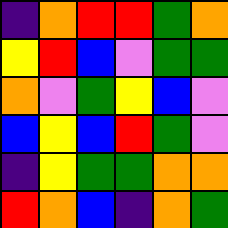[["indigo", "orange", "red", "red", "green", "orange"], ["yellow", "red", "blue", "violet", "green", "green"], ["orange", "violet", "green", "yellow", "blue", "violet"], ["blue", "yellow", "blue", "red", "green", "violet"], ["indigo", "yellow", "green", "green", "orange", "orange"], ["red", "orange", "blue", "indigo", "orange", "green"]]